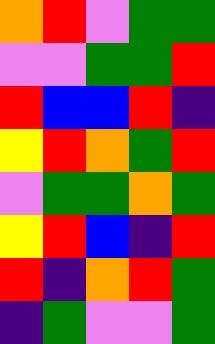[["orange", "red", "violet", "green", "green"], ["violet", "violet", "green", "green", "red"], ["red", "blue", "blue", "red", "indigo"], ["yellow", "red", "orange", "green", "red"], ["violet", "green", "green", "orange", "green"], ["yellow", "red", "blue", "indigo", "red"], ["red", "indigo", "orange", "red", "green"], ["indigo", "green", "violet", "violet", "green"]]